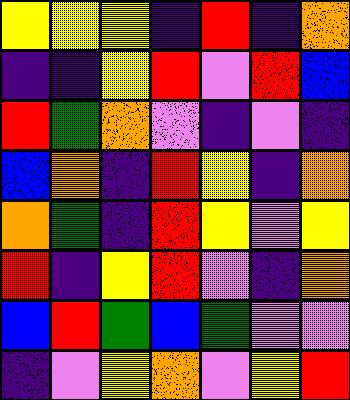[["yellow", "yellow", "yellow", "indigo", "red", "indigo", "orange"], ["indigo", "indigo", "yellow", "red", "violet", "red", "blue"], ["red", "green", "orange", "violet", "indigo", "violet", "indigo"], ["blue", "orange", "indigo", "red", "yellow", "indigo", "orange"], ["orange", "green", "indigo", "red", "yellow", "violet", "yellow"], ["red", "indigo", "yellow", "red", "violet", "indigo", "orange"], ["blue", "red", "green", "blue", "green", "violet", "violet"], ["indigo", "violet", "yellow", "orange", "violet", "yellow", "red"]]